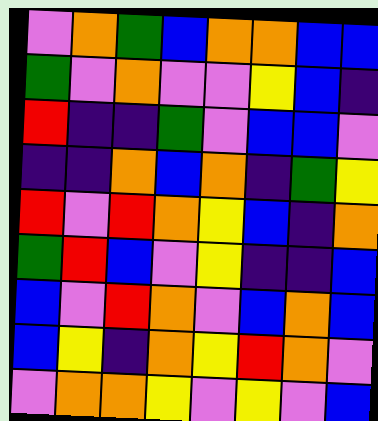[["violet", "orange", "green", "blue", "orange", "orange", "blue", "blue"], ["green", "violet", "orange", "violet", "violet", "yellow", "blue", "indigo"], ["red", "indigo", "indigo", "green", "violet", "blue", "blue", "violet"], ["indigo", "indigo", "orange", "blue", "orange", "indigo", "green", "yellow"], ["red", "violet", "red", "orange", "yellow", "blue", "indigo", "orange"], ["green", "red", "blue", "violet", "yellow", "indigo", "indigo", "blue"], ["blue", "violet", "red", "orange", "violet", "blue", "orange", "blue"], ["blue", "yellow", "indigo", "orange", "yellow", "red", "orange", "violet"], ["violet", "orange", "orange", "yellow", "violet", "yellow", "violet", "blue"]]